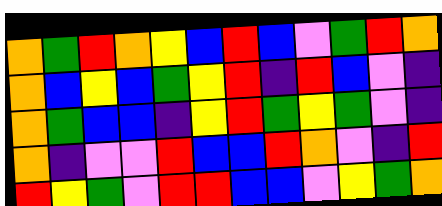[["orange", "green", "red", "orange", "yellow", "blue", "red", "blue", "violet", "green", "red", "orange"], ["orange", "blue", "yellow", "blue", "green", "yellow", "red", "indigo", "red", "blue", "violet", "indigo"], ["orange", "green", "blue", "blue", "indigo", "yellow", "red", "green", "yellow", "green", "violet", "indigo"], ["orange", "indigo", "violet", "violet", "red", "blue", "blue", "red", "orange", "violet", "indigo", "red"], ["red", "yellow", "green", "violet", "red", "red", "blue", "blue", "violet", "yellow", "green", "orange"]]